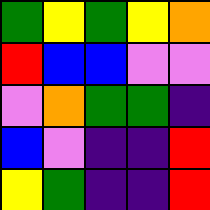[["green", "yellow", "green", "yellow", "orange"], ["red", "blue", "blue", "violet", "violet"], ["violet", "orange", "green", "green", "indigo"], ["blue", "violet", "indigo", "indigo", "red"], ["yellow", "green", "indigo", "indigo", "red"]]